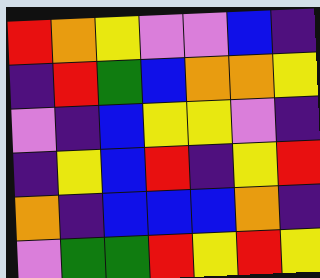[["red", "orange", "yellow", "violet", "violet", "blue", "indigo"], ["indigo", "red", "green", "blue", "orange", "orange", "yellow"], ["violet", "indigo", "blue", "yellow", "yellow", "violet", "indigo"], ["indigo", "yellow", "blue", "red", "indigo", "yellow", "red"], ["orange", "indigo", "blue", "blue", "blue", "orange", "indigo"], ["violet", "green", "green", "red", "yellow", "red", "yellow"]]